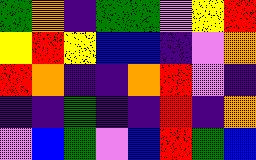[["green", "orange", "indigo", "green", "green", "violet", "yellow", "red"], ["yellow", "red", "yellow", "blue", "blue", "indigo", "violet", "orange"], ["red", "orange", "indigo", "indigo", "orange", "red", "violet", "indigo"], ["indigo", "indigo", "green", "indigo", "indigo", "red", "indigo", "orange"], ["violet", "blue", "green", "violet", "blue", "red", "green", "blue"]]